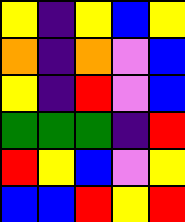[["yellow", "indigo", "yellow", "blue", "yellow"], ["orange", "indigo", "orange", "violet", "blue"], ["yellow", "indigo", "red", "violet", "blue"], ["green", "green", "green", "indigo", "red"], ["red", "yellow", "blue", "violet", "yellow"], ["blue", "blue", "red", "yellow", "red"]]